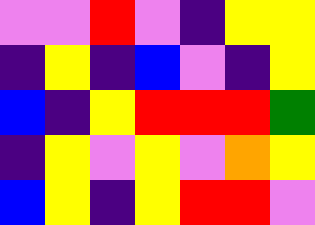[["violet", "violet", "red", "violet", "indigo", "yellow", "yellow"], ["indigo", "yellow", "indigo", "blue", "violet", "indigo", "yellow"], ["blue", "indigo", "yellow", "red", "red", "red", "green"], ["indigo", "yellow", "violet", "yellow", "violet", "orange", "yellow"], ["blue", "yellow", "indigo", "yellow", "red", "red", "violet"]]